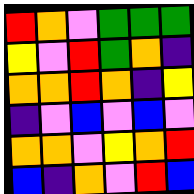[["red", "orange", "violet", "green", "green", "green"], ["yellow", "violet", "red", "green", "orange", "indigo"], ["orange", "orange", "red", "orange", "indigo", "yellow"], ["indigo", "violet", "blue", "violet", "blue", "violet"], ["orange", "orange", "violet", "yellow", "orange", "red"], ["blue", "indigo", "orange", "violet", "red", "blue"]]